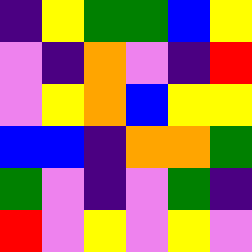[["indigo", "yellow", "green", "green", "blue", "yellow"], ["violet", "indigo", "orange", "violet", "indigo", "red"], ["violet", "yellow", "orange", "blue", "yellow", "yellow"], ["blue", "blue", "indigo", "orange", "orange", "green"], ["green", "violet", "indigo", "violet", "green", "indigo"], ["red", "violet", "yellow", "violet", "yellow", "violet"]]